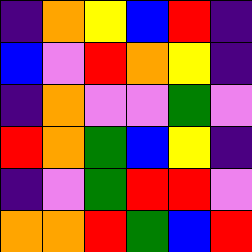[["indigo", "orange", "yellow", "blue", "red", "indigo"], ["blue", "violet", "red", "orange", "yellow", "indigo"], ["indigo", "orange", "violet", "violet", "green", "violet"], ["red", "orange", "green", "blue", "yellow", "indigo"], ["indigo", "violet", "green", "red", "red", "violet"], ["orange", "orange", "red", "green", "blue", "red"]]